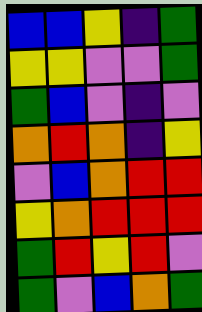[["blue", "blue", "yellow", "indigo", "green"], ["yellow", "yellow", "violet", "violet", "green"], ["green", "blue", "violet", "indigo", "violet"], ["orange", "red", "orange", "indigo", "yellow"], ["violet", "blue", "orange", "red", "red"], ["yellow", "orange", "red", "red", "red"], ["green", "red", "yellow", "red", "violet"], ["green", "violet", "blue", "orange", "green"]]